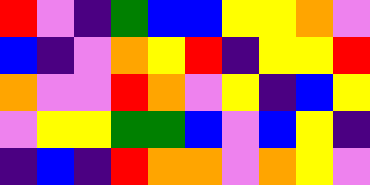[["red", "violet", "indigo", "green", "blue", "blue", "yellow", "yellow", "orange", "violet"], ["blue", "indigo", "violet", "orange", "yellow", "red", "indigo", "yellow", "yellow", "red"], ["orange", "violet", "violet", "red", "orange", "violet", "yellow", "indigo", "blue", "yellow"], ["violet", "yellow", "yellow", "green", "green", "blue", "violet", "blue", "yellow", "indigo"], ["indigo", "blue", "indigo", "red", "orange", "orange", "violet", "orange", "yellow", "violet"]]